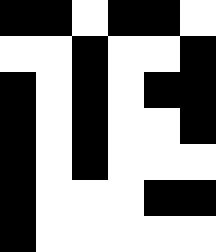[["black", "black", "white", "black", "black", "white"], ["white", "white", "black", "white", "white", "black"], ["black", "white", "black", "white", "black", "black"], ["black", "white", "black", "white", "white", "black"], ["black", "white", "black", "white", "white", "white"], ["black", "white", "white", "white", "black", "black"], ["black", "white", "white", "white", "white", "white"]]